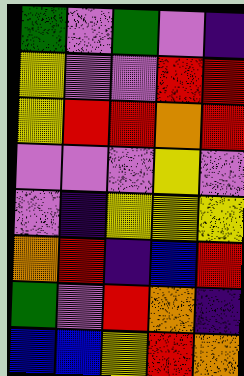[["green", "violet", "green", "violet", "indigo"], ["yellow", "violet", "violet", "red", "red"], ["yellow", "red", "red", "orange", "red"], ["violet", "violet", "violet", "yellow", "violet"], ["violet", "indigo", "yellow", "yellow", "yellow"], ["orange", "red", "indigo", "blue", "red"], ["green", "violet", "red", "orange", "indigo"], ["blue", "blue", "yellow", "red", "orange"]]